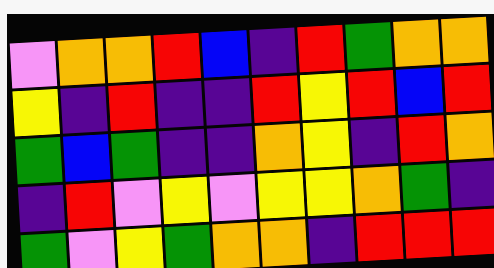[["violet", "orange", "orange", "red", "blue", "indigo", "red", "green", "orange", "orange"], ["yellow", "indigo", "red", "indigo", "indigo", "red", "yellow", "red", "blue", "red"], ["green", "blue", "green", "indigo", "indigo", "orange", "yellow", "indigo", "red", "orange"], ["indigo", "red", "violet", "yellow", "violet", "yellow", "yellow", "orange", "green", "indigo"], ["green", "violet", "yellow", "green", "orange", "orange", "indigo", "red", "red", "red"]]